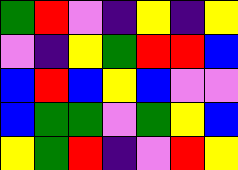[["green", "red", "violet", "indigo", "yellow", "indigo", "yellow"], ["violet", "indigo", "yellow", "green", "red", "red", "blue"], ["blue", "red", "blue", "yellow", "blue", "violet", "violet"], ["blue", "green", "green", "violet", "green", "yellow", "blue"], ["yellow", "green", "red", "indigo", "violet", "red", "yellow"]]